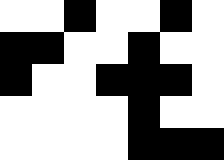[["white", "white", "black", "white", "white", "black", "white"], ["black", "black", "white", "white", "black", "white", "white"], ["black", "white", "white", "black", "black", "black", "white"], ["white", "white", "white", "white", "black", "white", "white"], ["white", "white", "white", "white", "black", "black", "black"]]